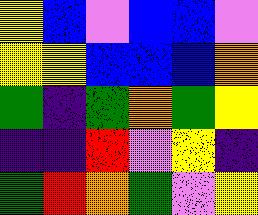[["yellow", "blue", "violet", "blue", "blue", "violet"], ["yellow", "yellow", "blue", "blue", "blue", "orange"], ["green", "indigo", "green", "orange", "green", "yellow"], ["indigo", "indigo", "red", "violet", "yellow", "indigo"], ["green", "red", "orange", "green", "violet", "yellow"]]